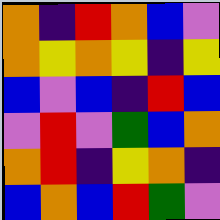[["orange", "indigo", "red", "orange", "blue", "violet"], ["orange", "yellow", "orange", "yellow", "indigo", "yellow"], ["blue", "violet", "blue", "indigo", "red", "blue"], ["violet", "red", "violet", "green", "blue", "orange"], ["orange", "red", "indigo", "yellow", "orange", "indigo"], ["blue", "orange", "blue", "red", "green", "violet"]]